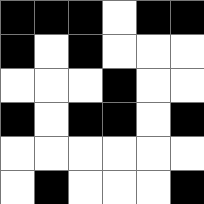[["black", "black", "black", "white", "black", "black"], ["black", "white", "black", "white", "white", "white"], ["white", "white", "white", "black", "white", "white"], ["black", "white", "black", "black", "white", "black"], ["white", "white", "white", "white", "white", "white"], ["white", "black", "white", "white", "white", "black"]]